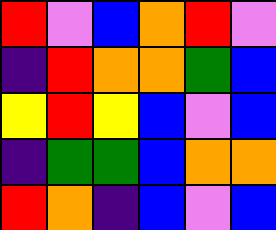[["red", "violet", "blue", "orange", "red", "violet"], ["indigo", "red", "orange", "orange", "green", "blue"], ["yellow", "red", "yellow", "blue", "violet", "blue"], ["indigo", "green", "green", "blue", "orange", "orange"], ["red", "orange", "indigo", "blue", "violet", "blue"]]